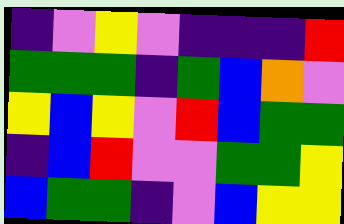[["indigo", "violet", "yellow", "violet", "indigo", "indigo", "indigo", "red"], ["green", "green", "green", "indigo", "green", "blue", "orange", "violet"], ["yellow", "blue", "yellow", "violet", "red", "blue", "green", "green"], ["indigo", "blue", "red", "violet", "violet", "green", "green", "yellow"], ["blue", "green", "green", "indigo", "violet", "blue", "yellow", "yellow"]]